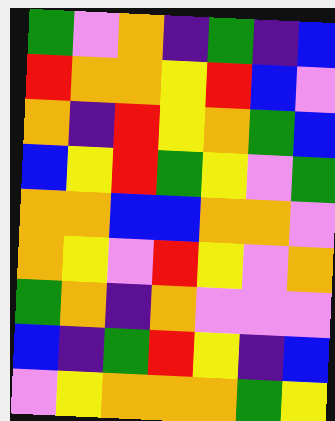[["green", "violet", "orange", "indigo", "green", "indigo", "blue"], ["red", "orange", "orange", "yellow", "red", "blue", "violet"], ["orange", "indigo", "red", "yellow", "orange", "green", "blue"], ["blue", "yellow", "red", "green", "yellow", "violet", "green"], ["orange", "orange", "blue", "blue", "orange", "orange", "violet"], ["orange", "yellow", "violet", "red", "yellow", "violet", "orange"], ["green", "orange", "indigo", "orange", "violet", "violet", "violet"], ["blue", "indigo", "green", "red", "yellow", "indigo", "blue"], ["violet", "yellow", "orange", "orange", "orange", "green", "yellow"]]